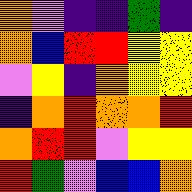[["orange", "violet", "indigo", "indigo", "green", "indigo"], ["orange", "blue", "red", "red", "yellow", "yellow"], ["violet", "yellow", "indigo", "orange", "yellow", "yellow"], ["indigo", "orange", "red", "orange", "orange", "red"], ["orange", "red", "red", "violet", "yellow", "yellow"], ["red", "green", "violet", "blue", "blue", "orange"]]